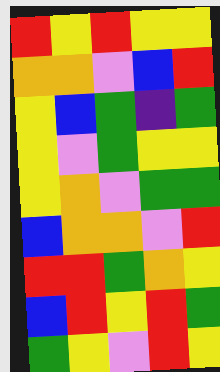[["red", "yellow", "red", "yellow", "yellow"], ["orange", "orange", "violet", "blue", "red"], ["yellow", "blue", "green", "indigo", "green"], ["yellow", "violet", "green", "yellow", "yellow"], ["yellow", "orange", "violet", "green", "green"], ["blue", "orange", "orange", "violet", "red"], ["red", "red", "green", "orange", "yellow"], ["blue", "red", "yellow", "red", "green"], ["green", "yellow", "violet", "red", "yellow"]]